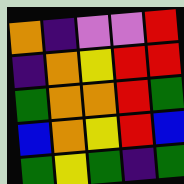[["orange", "indigo", "violet", "violet", "red"], ["indigo", "orange", "yellow", "red", "red"], ["green", "orange", "orange", "red", "green"], ["blue", "orange", "yellow", "red", "blue"], ["green", "yellow", "green", "indigo", "green"]]